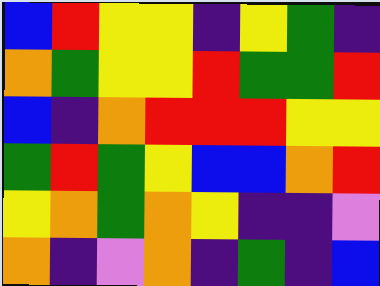[["blue", "red", "yellow", "yellow", "indigo", "yellow", "green", "indigo"], ["orange", "green", "yellow", "yellow", "red", "green", "green", "red"], ["blue", "indigo", "orange", "red", "red", "red", "yellow", "yellow"], ["green", "red", "green", "yellow", "blue", "blue", "orange", "red"], ["yellow", "orange", "green", "orange", "yellow", "indigo", "indigo", "violet"], ["orange", "indigo", "violet", "orange", "indigo", "green", "indigo", "blue"]]